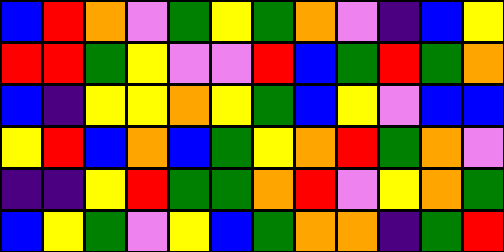[["blue", "red", "orange", "violet", "green", "yellow", "green", "orange", "violet", "indigo", "blue", "yellow"], ["red", "red", "green", "yellow", "violet", "violet", "red", "blue", "green", "red", "green", "orange"], ["blue", "indigo", "yellow", "yellow", "orange", "yellow", "green", "blue", "yellow", "violet", "blue", "blue"], ["yellow", "red", "blue", "orange", "blue", "green", "yellow", "orange", "red", "green", "orange", "violet"], ["indigo", "indigo", "yellow", "red", "green", "green", "orange", "red", "violet", "yellow", "orange", "green"], ["blue", "yellow", "green", "violet", "yellow", "blue", "green", "orange", "orange", "indigo", "green", "red"]]